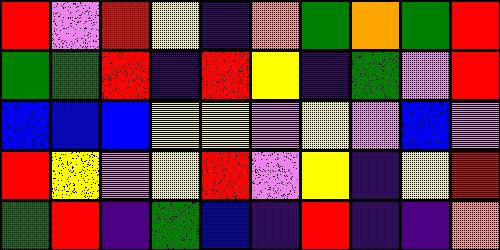[["red", "violet", "red", "yellow", "indigo", "orange", "green", "orange", "green", "red"], ["green", "green", "red", "indigo", "red", "yellow", "indigo", "green", "violet", "red"], ["blue", "blue", "blue", "yellow", "yellow", "violet", "yellow", "violet", "blue", "violet"], ["red", "yellow", "violet", "yellow", "red", "violet", "yellow", "indigo", "yellow", "red"], ["green", "red", "indigo", "green", "blue", "indigo", "red", "indigo", "indigo", "orange"]]